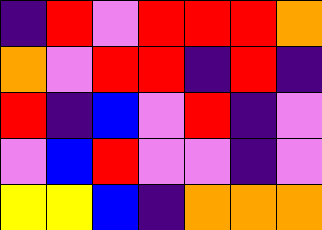[["indigo", "red", "violet", "red", "red", "red", "orange"], ["orange", "violet", "red", "red", "indigo", "red", "indigo"], ["red", "indigo", "blue", "violet", "red", "indigo", "violet"], ["violet", "blue", "red", "violet", "violet", "indigo", "violet"], ["yellow", "yellow", "blue", "indigo", "orange", "orange", "orange"]]